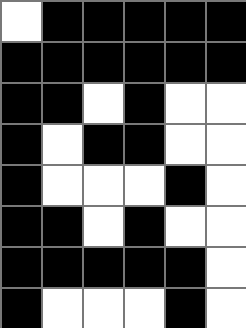[["white", "black", "black", "black", "black", "black"], ["black", "black", "black", "black", "black", "black"], ["black", "black", "white", "black", "white", "white"], ["black", "white", "black", "black", "white", "white"], ["black", "white", "white", "white", "black", "white"], ["black", "black", "white", "black", "white", "white"], ["black", "black", "black", "black", "black", "white"], ["black", "white", "white", "white", "black", "white"]]